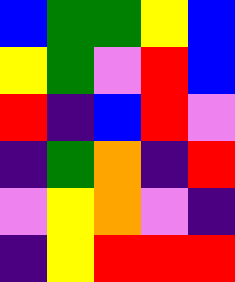[["blue", "green", "green", "yellow", "blue"], ["yellow", "green", "violet", "red", "blue"], ["red", "indigo", "blue", "red", "violet"], ["indigo", "green", "orange", "indigo", "red"], ["violet", "yellow", "orange", "violet", "indigo"], ["indigo", "yellow", "red", "red", "red"]]